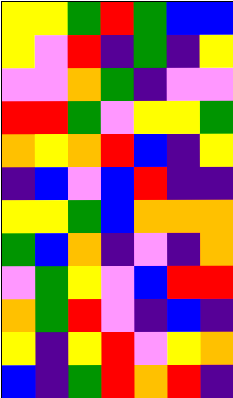[["yellow", "yellow", "green", "red", "green", "blue", "blue"], ["yellow", "violet", "red", "indigo", "green", "indigo", "yellow"], ["violet", "violet", "orange", "green", "indigo", "violet", "violet"], ["red", "red", "green", "violet", "yellow", "yellow", "green"], ["orange", "yellow", "orange", "red", "blue", "indigo", "yellow"], ["indigo", "blue", "violet", "blue", "red", "indigo", "indigo"], ["yellow", "yellow", "green", "blue", "orange", "orange", "orange"], ["green", "blue", "orange", "indigo", "violet", "indigo", "orange"], ["violet", "green", "yellow", "violet", "blue", "red", "red"], ["orange", "green", "red", "violet", "indigo", "blue", "indigo"], ["yellow", "indigo", "yellow", "red", "violet", "yellow", "orange"], ["blue", "indigo", "green", "red", "orange", "red", "indigo"]]